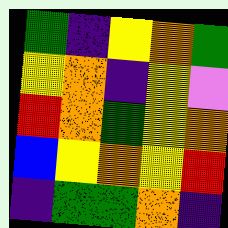[["green", "indigo", "yellow", "orange", "green"], ["yellow", "orange", "indigo", "yellow", "violet"], ["red", "orange", "green", "yellow", "orange"], ["blue", "yellow", "orange", "yellow", "red"], ["indigo", "green", "green", "orange", "indigo"]]